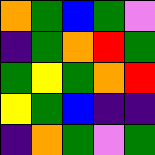[["orange", "green", "blue", "green", "violet"], ["indigo", "green", "orange", "red", "green"], ["green", "yellow", "green", "orange", "red"], ["yellow", "green", "blue", "indigo", "indigo"], ["indigo", "orange", "green", "violet", "green"]]